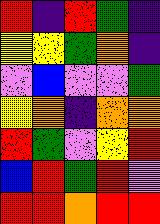[["red", "indigo", "red", "green", "indigo"], ["yellow", "yellow", "green", "orange", "indigo"], ["violet", "blue", "violet", "violet", "green"], ["yellow", "orange", "indigo", "orange", "orange"], ["red", "green", "violet", "yellow", "red"], ["blue", "red", "green", "red", "violet"], ["red", "red", "orange", "red", "red"]]